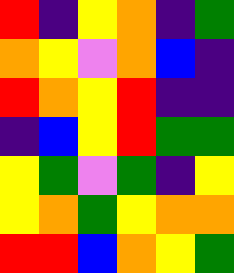[["red", "indigo", "yellow", "orange", "indigo", "green"], ["orange", "yellow", "violet", "orange", "blue", "indigo"], ["red", "orange", "yellow", "red", "indigo", "indigo"], ["indigo", "blue", "yellow", "red", "green", "green"], ["yellow", "green", "violet", "green", "indigo", "yellow"], ["yellow", "orange", "green", "yellow", "orange", "orange"], ["red", "red", "blue", "orange", "yellow", "green"]]